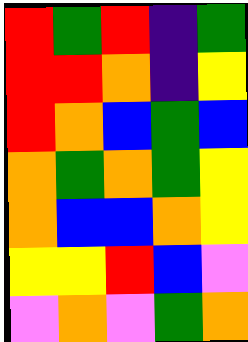[["red", "green", "red", "indigo", "green"], ["red", "red", "orange", "indigo", "yellow"], ["red", "orange", "blue", "green", "blue"], ["orange", "green", "orange", "green", "yellow"], ["orange", "blue", "blue", "orange", "yellow"], ["yellow", "yellow", "red", "blue", "violet"], ["violet", "orange", "violet", "green", "orange"]]